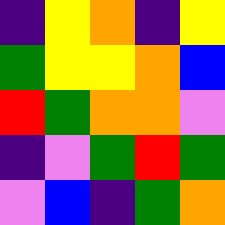[["indigo", "yellow", "orange", "indigo", "yellow"], ["green", "yellow", "yellow", "orange", "blue"], ["red", "green", "orange", "orange", "violet"], ["indigo", "violet", "green", "red", "green"], ["violet", "blue", "indigo", "green", "orange"]]